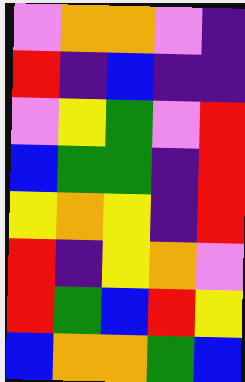[["violet", "orange", "orange", "violet", "indigo"], ["red", "indigo", "blue", "indigo", "indigo"], ["violet", "yellow", "green", "violet", "red"], ["blue", "green", "green", "indigo", "red"], ["yellow", "orange", "yellow", "indigo", "red"], ["red", "indigo", "yellow", "orange", "violet"], ["red", "green", "blue", "red", "yellow"], ["blue", "orange", "orange", "green", "blue"]]